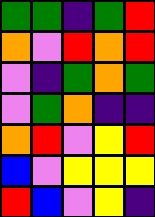[["green", "green", "indigo", "green", "red"], ["orange", "violet", "red", "orange", "red"], ["violet", "indigo", "green", "orange", "green"], ["violet", "green", "orange", "indigo", "indigo"], ["orange", "red", "violet", "yellow", "red"], ["blue", "violet", "yellow", "yellow", "yellow"], ["red", "blue", "violet", "yellow", "indigo"]]